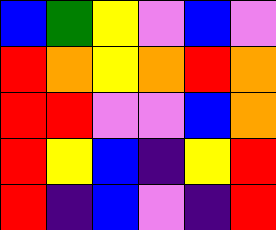[["blue", "green", "yellow", "violet", "blue", "violet"], ["red", "orange", "yellow", "orange", "red", "orange"], ["red", "red", "violet", "violet", "blue", "orange"], ["red", "yellow", "blue", "indigo", "yellow", "red"], ["red", "indigo", "blue", "violet", "indigo", "red"]]